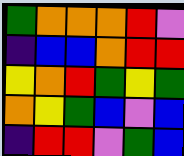[["green", "orange", "orange", "orange", "red", "violet"], ["indigo", "blue", "blue", "orange", "red", "red"], ["yellow", "orange", "red", "green", "yellow", "green"], ["orange", "yellow", "green", "blue", "violet", "blue"], ["indigo", "red", "red", "violet", "green", "blue"]]